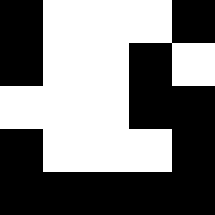[["black", "white", "white", "white", "black"], ["black", "white", "white", "black", "white"], ["white", "white", "white", "black", "black"], ["black", "white", "white", "white", "black"], ["black", "black", "black", "black", "black"]]